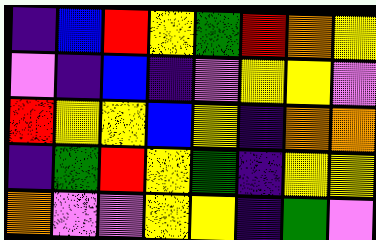[["indigo", "blue", "red", "yellow", "green", "red", "orange", "yellow"], ["violet", "indigo", "blue", "indigo", "violet", "yellow", "yellow", "violet"], ["red", "yellow", "yellow", "blue", "yellow", "indigo", "orange", "orange"], ["indigo", "green", "red", "yellow", "green", "indigo", "yellow", "yellow"], ["orange", "violet", "violet", "yellow", "yellow", "indigo", "green", "violet"]]